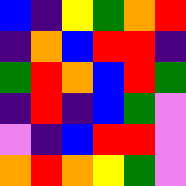[["blue", "indigo", "yellow", "green", "orange", "red"], ["indigo", "orange", "blue", "red", "red", "indigo"], ["green", "red", "orange", "blue", "red", "green"], ["indigo", "red", "indigo", "blue", "green", "violet"], ["violet", "indigo", "blue", "red", "red", "violet"], ["orange", "red", "orange", "yellow", "green", "violet"]]